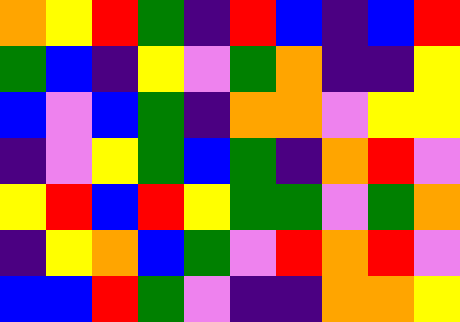[["orange", "yellow", "red", "green", "indigo", "red", "blue", "indigo", "blue", "red"], ["green", "blue", "indigo", "yellow", "violet", "green", "orange", "indigo", "indigo", "yellow"], ["blue", "violet", "blue", "green", "indigo", "orange", "orange", "violet", "yellow", "yellow"], ["indigo", "violet", "yellow", "green", "blue", "green", "indigo", "orange", "red", "violet"], ["yellow", "red", "blue", "red", "yellow", "green", "green", "violet", "green", "orange"], ["indigo", "yellow", "orange", "blue", "green", "violet", "red", "orange", "red", "violet"], ["blue", "blue", "red", "green", "violet", "indigo", "indigo", "orange", "orange", "yellow"]]